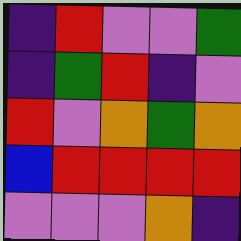[["indigo", "red", "violet", "violet", "green"], ["indigo", "green", "red", "indigo", "violet"], ["red", "violet", "orange", "green", "orange"], ["blue", "red", "red", "red", "red"], ["violet", "violet", "violet", "orange", "indigo"]]